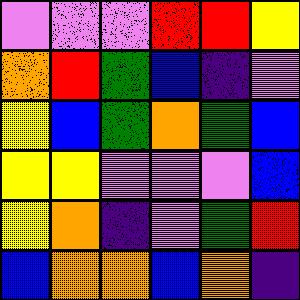[["violet", "violet", "violet", "red", "red", "yellow"], ["orange", "red", "green", "blue", "indigo", "violet"], ["yellow", "blue", "green", "orange", "green", "blue"], ["yellow", "yellow", "violet", "violet", "violet", "blue"], ["yellow", "orange", "indigo", "violet", "green", "red"], ["blue", "orange", "orange", "blue", "orange", "indigo"]]